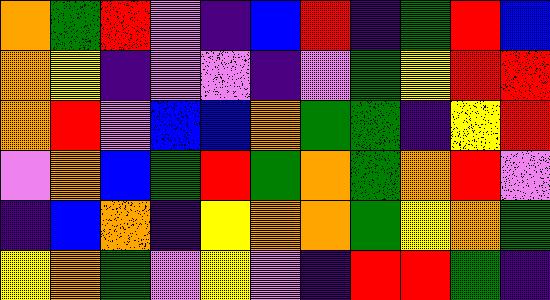[["orange", "green", "red", "violet", "indigo", "blue", "red", "indigo", "green", "red", "blue"], ["orange", "yellow", "indigo", "violet", "violet", "indigo", "violet", "green", "yellow", "red", "red"], ["orange", "red", "violet", "blue", "blue", "orange", "green", "green", "indigo", "yellow", "red"], ["violet", "orange", "blue", "green", "red", "green", "orange", "green", "orange", "red", "violet"], ["indigo", "blue", "orange", "indigo", "yellow", "orange", "orange", "green", "yellow", "orange", "green"], ["yellow", "orange", "green", "violet", "yellow", "violet", "indigo", "red", "red", "green", "indigo"]]